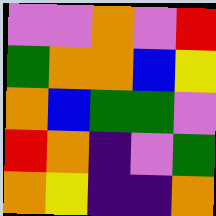[["violet", "violet", "orange", "violet", "red"], ["green", "orange", "orange", "blue", "yellow"], ["orange", "blue", "green", "green", "violet"], ["red", "orange", "indigo", "violet", "green"], ["orange", "yellow", "indigo", "indigo", "orange"]]